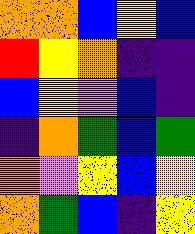[["orange", "orange", "blue", "yellow", "blue"], ["red", "yellow", "orange", "indigo", "indigo"], ["blue", "yellow", "violet", "blue", "indigo"], ["indigo", "orange", "green", "blue", "green"], ["orange", "violet", "yellow", "blue", "yellow"], ["orange", "green", "blue", "indigo", "yellow"]]